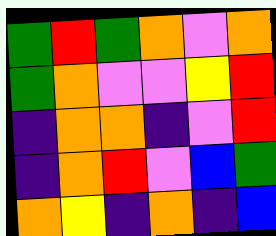[["green", "red", "green", "orange", "violet", "orange"], ["green", "orange", "violet", "violet", "yellow", "red"], ["indigo", "orange", "orange", "indigo", "violet", "red"], ["indigo", "orange", "red", "violet", "blue", "green"], ["orange", "yellow", "indigo", "orange", "indigo", "blue"]]